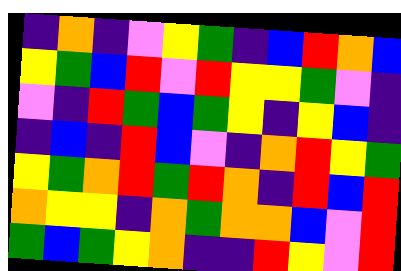[["indigo", "orange", "indigo", "violet", "yellow", "green", "indigo", "blue", "red", "orange", "blue"], ["yellow", "green", "blue", "red", "violet", "red", "yellow", "yellow", "green", "violet", "indigo"], ["violet", "indigo", "red", "green", "blue", "green", "yellow", "indigo", "yellow", "blue", "indigo"], ["indigo", "blue", "indigo", "red", "blue", "violet", "indigo", "orange", "red", "yellow", "green"], ["yellow", "green", "orange", "red", "green", "red", "orange", "indigo", "red", "blue", "red"], ["orange", "yellow", "yellow", "indigo", "orange", "green", "orange", "orange", "blue", "violet", "red"], ["green", "blue", "green", "yellow", "orange", "indigo", "indigo", "red", "yellow", "violet", "red"]]